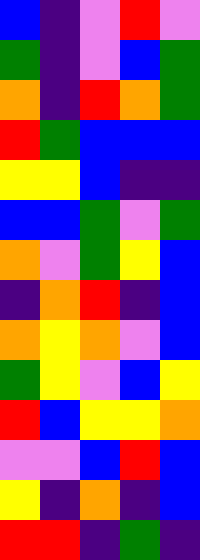[["blue", "indigo", "violet", "red", "violet"], ["green", "indigo", "violet", "blue", "green"], ["orange", "indigo", "red", "orange", "green"], ["red", "green", "blue", "blue", "blue"], ["yellow", "yellow", "blue", "indigo", "indigo"], ["blue", "blue", "green", "violet", "green"], ["orange", "violet", "green", "yellow", "blue"], ["indigo", "orange", "red", "indigo", "blue"], ["orange", "yellow", "orange", "violet", "blue"], ["green", "yellow", "violet", "blue", "yellow"], ["red", "blue", "yellow", "yellow", "orange"], ["violet", "violet", "blue", "red", "blue"], ["yellow", "indigo", "orange", "indigo", "blue"], ["red", "red", "indigo", "green", "indigo"]]